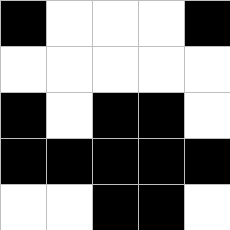[["black", "white", "white", "white", "black"], ["white", "white", "white", "white", "white"], ["black", "white", "black", "black", "white"], ["black", "black", "black", "black", "black"], ["white", "white", "black", "black", "white"]]